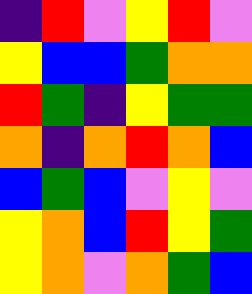[["indigo", "red", "violet", "yellow", "red", "violet"], ["yellow", "blue", "blue", "green", "orange", "orange"], ["red", "green", "indigo", "yellow", "green", "green"], ["orange", "indigo", "orange", "red", "orange", "blue"], ["blue", "green", "blue", "violet", "yellow", "violet"], ["yellow", "orange", "blue", "red", "yellow", "green"], ["yellow", "orange", "violet", "orange", "green", "blue"]]